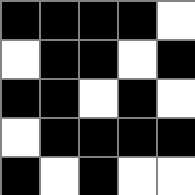[["black", "black", "black", "black", "white"], ["white", "black", "black", "white", "black"], ["black", "black", "white", "black", "white"], ["white", "black", "black", "black", "black"], ["black", "white", "black", "white", "white"]]